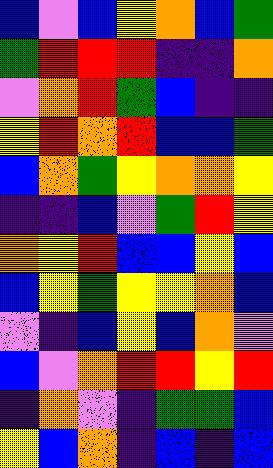[["blue", "violet", "blue", "yellow", "orange", "blue", "green"], ["green", "red", "red", "red", "indigo", "indigo", "orange"], ["violet", "orange", "red", "green", "blue", "indigo", "indigo"], ["yellow", "red", "orange", "red", "blue", "blue", "green"], ["blue", "orange", "green", "yellow", "orange", "orange", "yellow"], ["indigo", "indigo", "blue", "violet", "green", "red", "yellow"], ["orange", "yellow", "red", "blue", "blue", "yellow", "blue"], ["blue", "yellow", "green", "yellow", "yellow", "orange", "blue"], ["violet", "indigo", "blue", "yellow", "blue", "orange", "violet"], ["blue", "violet", "orange", "red", "red", "yellow", "red"], ["indigo", "orange", "violet", "indigo", "green", "green", "blue"], ["yellow", "blue", "orange", "indigo", "blue", "indigo", "blue"]]